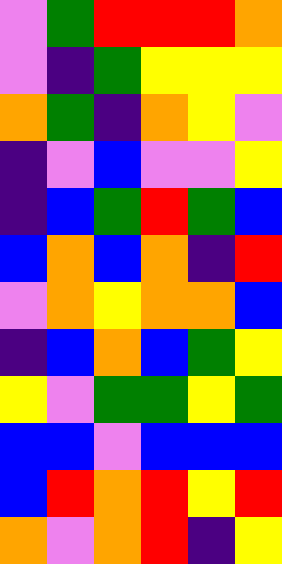[["violet", "green", "red", "red", "red", "orange"], ["violet", "indigo", "green", "yellow", "yellow", "yellow"], ["orange", "green", "indigo", "orange", "yellow", "violet"], ["indigo", "violet", "blue", "violet", "violet", "yellow"], ["indigo", "blue", "green", "red", "green", "blue"], ["blue", "orange", "blue", "orange", "indigo", "red"], ["violet", "orange", "yellow", "orange", "orange", "blue"], ["indigo", "blue", "orange", "blue", "green", "yellow"], ["yellow", "violet", "green", "green", "yellow", "green"], ["blue", "blue", "violet", "blue", "blue", "blue"], ["blue", "red", "orange", "red", "yellow", "red"], ["orange", "violet", "orange", "red", "indigo", "yellow"]]